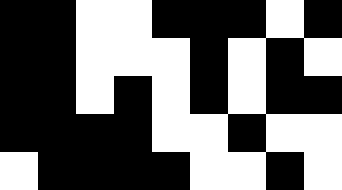[["black", "black", "white", "white", "black", "black", "black", "white", "black"], ["black", "black", "white", "white", "white", "black", "white", "black", "white"], ["black", "black", "white", "black", "white", "black", "white", "black", "black"], ["black", "black", "black", "black", "white", "white", "black", "white", "white"], ["white", "black", "black", "black", "black", "white", "white", "black", "white"]]